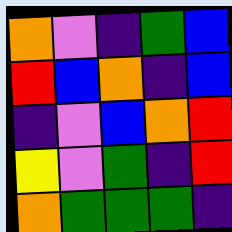[["orange", "violet", "indigo", "green", "blue"], ["red", "blue", "orange", "indigo", "blue"], ["indigo", "violet", "blue", "orange", "red"], ["yellow", "violet", "green", "indigo", "red"], ["orange", "green", "green", "green", "indigo"]]